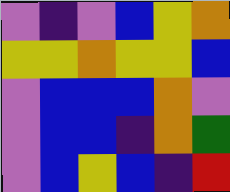[["violet", "indigo", "violet", "blue", "yellow", "orange"], ["yellow", "yellow", "orange", "yellow", "yellow", "blue"], ["violet", "blue", "blue", "blue", "orange", "violet"], ["violet", "blue", "blue", "indigo", "orange", "green"], ["violet", "blue", "yellow", "blue", "indigo", "red"]]